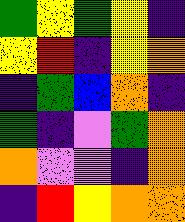[["green", "yellow", "green", "yellow", "indigo"], ["yellow", "red", "indigo", "yellow", "orange"], ["indigo", "green", "blue", "orange", "indigo"], ["green", "indigo", "violet", "green", "orange"], ["orange", "violet", "violet", "indigo", "orange"], ["indigo", "red", "yellow", "orange", "orange"]]